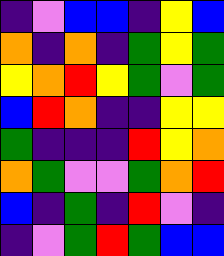[["indigo", "violet", "blue", "blue", "indigo", "yellow", "blue"], ["orange", "indigo", "orange", "indigo", "green", "yellow", "green"], ["yellow", "orange", "red", "yellow", "green", "violet", "green"], ["blue", "red", "orange", "indigo", "indigo", "yellow", "yellow"], ["green", "indigo", "indigo", "indigo", "red", "yellow", "orange"], ["orange", "green", "violet", "violet", "green", "orange", "red"], ["blue", "indigo", "green", "indigo", "red", "violet", "indigo"], ["indigo", "violet", "green", "red", "green", "blue", "blue"]]